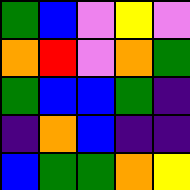[["green", "blue", "violet", "yellow", "violet"], ["orange", "red", "violet", "orange", "green"], ["green", "blue", "blue", "green", "indigo"], ["indigo", "orange", "blue", "indigo", "indigo"], ["blue", "green", "green", "orange", "yellow"]]